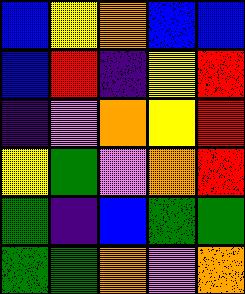[["blue", "yellow", "orange", "blue", "blue"], ["blue", "red", "indigo", "yellow", "red"], ["indigo", "violet", "orange", "yellow", "red"], ["yellow", "green", "violet", "orange", "red"], ["green", "indigo", "blue", "green", "green"], ["green", "green", "orange", "violet", "orange"]]